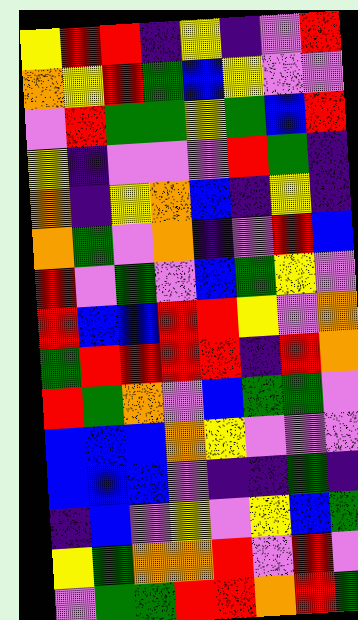[["yellow", "red", "red", "indigo", "yellow", "indigo", "violet", "red"], ["orange", "yellow", "red", "green", "blue", "yellow", "violet", "violet"], ["violet", "red", "green", "green", "yellow", "green", "blue", "red"], ["yellow", "indigo", "violet", "violet", "violet", "red", "green", "indigo"], ["orange", "indigo", "yellow", "orange", "blue", "indigo", "yellow", "indigo"], ["orange", "green", "violet", "orange", "indigo", "violet", "red", "blue"], ["red", "violet", "green", "violet", "blue", "green", "yellow", "violet"], ["red", "blue", "blue", "red", "red", "yellow", "violet", "orange"], ["green", "red", "red", "red", "red", "indigo", "red", "orange"], ["red", "green", "orange", "violet", "blue", "green", "green", "violet"], ["blue", "blue", "blue", "orange", "yellow", "violet", "violet", "violet"], ["blue", "blue", "blue", "violet", "indigo", "indigo", "green", "indigo"], ["indigo", "blue", "violet", "yellow", "violet", "yellow", "blue", "green"], ["yellow", "green", "orange", "orange", "red", "violet", "red", "violet"], ["violet", "green", "green", "red", "red", "orange", "red", "green"]]